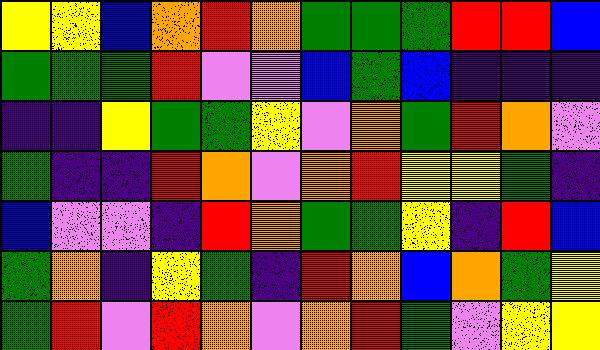[["yellow", "yellow", "blue", "orange", "red", "orange", "green", "green", "green", "red", "red", "blue"], ["green", "green", "green", "red", "violet", "violet", "blue", "green", "blue", "indigo", "indigo", "indigo"], ["indigo", "indigo", "yellow", "green", "green", "yellow", "violet", "orange", "green", "red", "orange", "violet"], ["green", "indigo", "indigo", "red", "orange", "violet", "orange", "red", "yellow", "yellow", "green", "indigo"], ["blue", "violet", "violet", "indigo", "red", "orange", "green", "green", "yellow", "indigo", "red", "blue"], ["green", "orange", "indigo", "yellow", "green", "indigo", "red", "orange", "blue", "orange", "green", "yellow"], ["green", "red", "violet", "red", "orange", "violet", "orange", "red", "green", "violet", "yellow", "yellow"]]